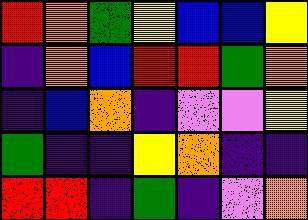[["red", "orange", "green", "yellow", "blue", "blue", "yellow"], ["indigo", "orange", "blue", "red", "red", "green", "orange"], ["indigo", "blue", "orange", "indigo", "violet", "violet", "yellow"], ["green", "indigo", "indigo", "yellow", "orange", "indigo", "indigo"], ["red", "red", "indigo", "green", "indigo", "violet", "orange"]]